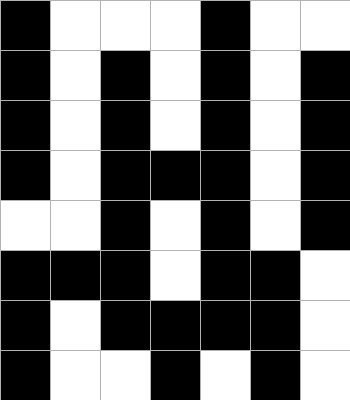[["black", "white", "white", "white", "black", "white", "white"], ["black", "white", "black", "white", "black", "white", "black"], ["black", "white", "black", "white", "black", "white", "black"], ["black", "white", "black", "black", "black", "white", "black"], ["white", "white", "black", "white", "black", "white", "black"], ["black", "black", "black", "white", "black", "black", "white"], ["black", "white", "black", "black", "black", "black", "white"], ["black", "white", "white", "black", "white", "black", "white"]]